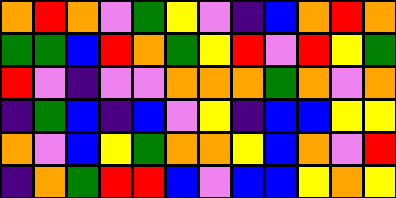[["orange", "red", "orange", "violet", "green", "yellow", "violet", "indigo", "blue", "orange", "red", "orange"], ["green", "green", "blue", "red", "orange", "green", "yellow", "red", "violet", "red", "yellow", "green"], ["red", "violet", "indigo", "violet", "violet", "orange", "orange", "orange", "green", "orange", "violet", "orange"], ["indigo", "green", "blue", "indigo", "blue", "violet", "yellow", "indigo", "blue", "blue", "yellow", "yellow"], ["orange", "violet", "blue", "yellow", "green", "orange", "orange", "yellow", "blue", "orange", "violet", "red"], ["indigo", "orange", "green", "red", "red", "blue", "violet", "blue", "blue", "yellow", "orange", "yellow"]]